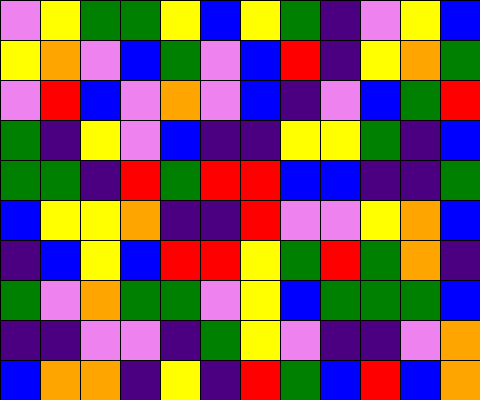[["violet", "yellow", "green", "green", "yellow", "blue", "yellow", "green", "indigo", "violet", "yellow", "blue"], ["yellow", "orange", "violet", "blue", "green", "violet", "blue", "red", "indigo", "yellow", "orange", "green"], ["violet", "red", "blue", "violet", "orange", "violet", "blue", "indigo", "violet", "blue", "green", "red"], ["green", "indigo", "yellow", "violet", "blue", "indigo", "indigo", "yellow", "yellow", "green", "indigo", "blue"], ["green", "green", "indigo", "red", "green", "red", "red", "blue", "blue", "indigo", "indigo", "green"], ["blue", "yellow", "yellow", "orange", "indigo", "indigo", "red", "violet", "violet", "yellow", "orange", "blue"], ["indigo", "blue", "yellow", "blue", "red", "red", "yellow", "green", "red", "green", "orange", "indigo"], ["green", "violet", "orange", "green", "green", "violet", "yellow", "blue", "green", "green", "green", "blue"], ["indigo", "indigo", "violet", "violet", "indigo", "green", "yellow", "violet", "indigo", "indigo", "violet", "orange"], ["blue", "orange", "orange", "indigo", "yellow", "indigo", "red", "green", "blue", "red", "blue", "orange"]]